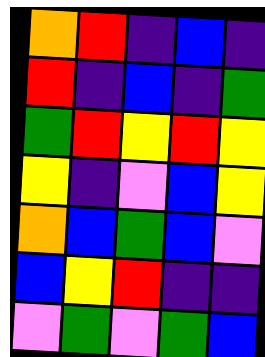[["orange", "red", "indigo", "blue", "indigo"], ["red", "indigo", "blue", "indigo", "green"], ["green", "red", "yellow", "red", "yellow"], ["yellow", "indigo", "violet", "blue", "yellow"], ["orange", "blue", "green", "blue", "violet"], ["blue", "yellow", "red", "indigo", "indigo"], ["violet", "green", "violet", "green", "blue"]]